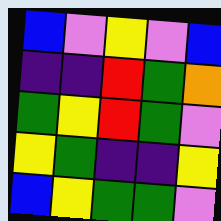[["blue", "violet", "yellow", "violet", "blue"], ["indigo", "indigo", "red", "green", "orange"], ["green", "yellow", "red", "green", "violet"], ["yellow", "green", "indigo", "indigo", "yellow"], ["blue", "yellow", "green", "green", "violet"]]